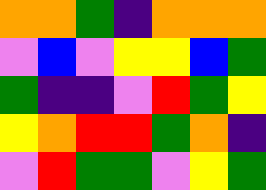[["orange", "orange", "green", "indigo", "orange", "orange", "orange"], ["violet", "blue", "violet", "yellow", "yellow", "blue", "green"], ["green", "indigo", "indigo", "violet", "red", "green", "yellow"], ["yellow", "orange", "red", "red", "green", "orange", "indigo"], ["violet", "red", "green", "green", "violet", "yellow", "green"]]